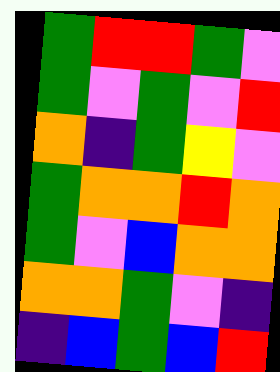[["green", "red", "red", "green", "violet"], ["green", "violet", "green", "violet", "red"], ["orange", "indigo", "green", "yellow", "violet"], ["green", "orange", "orange", "red", "orange"], ["green", "violet", "blue", "orange", "orange"], ["orange", "orange", "green", "violet", "indigo"], ["indigo", "blue", "green", "blue", "red"]]